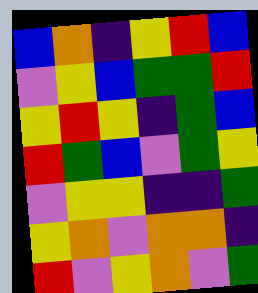[["blue", "orange", "indigo", "yellow", "red", "blue"], ["violet", "yellow", "blue", "green", "green", "red"], ["yellow", "red", "yellow", "indigo", "green", "blue"], ["red", "green", "blue", "violet", "green", "yellow"], ["violet", "yellow", "yellow", "indigo", "indigo", "green"], ["yellow", "orange", "violet", "orange", "orange", "indigo"], ["red", "violet", "yellow", "orange", "violet", "green"]]